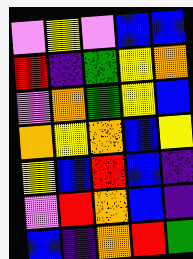[["violet", "yellow", "violet", "blue", "blue"], ["red", "indigo", "green", "yellow", "orange"], ["violet", "orange", "green", "yellow", "blue"], ["orange", "yellow", "orange", "blue", "yellow"], ["yellow", "blue", "red", "blue", "indigo"], ["violet", "red", "orange", "blue", "indigo"], ["blue", "indigo", "orange", "red", "green"]]